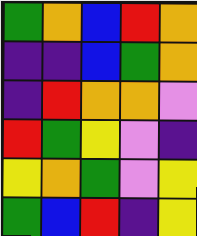[["green", "orange", "blue", "red", "orange"], ["indigo", "indigo", "blue", "green", "orange"], ["indigo", "red", "orange", "orange", "violet"], ["red", "green", "yellow", "violet", "indigo"], ["yellow", "orange", "green", "violet", "yellow"], ["green", "blue", "red", "indigo", "yellow"]]